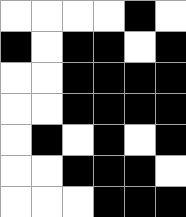[["white", "white", "white", "white", "black", "white"], ["black", "white", "black", "black", "white", "black"], ["white", "white", "black", "black", "black", "black"], ["white", "white", "black", "black", "black", "black"], ["white", "black", "white", "black", "white", "black"], ["white", "white", "black", "black", "black", "white"], ["white", "white", "white", "black", "black", "black"]]